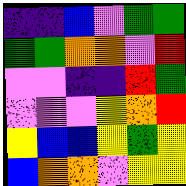[["indigo", "indigo", "blue", "violet", "green", "green"], ["green", "green", "orange", "orange", "violet", "red"], ["violet", "violet", "indigo", "indigo", "red", "green"], ["violet", "violet", "violet", "yellow", "orange", "red"], ["yellow", "blue", "blue", "yellow", "green", "yellow"], ["blue", "orange", "orange", "violet", "yellow", "yellow"]]